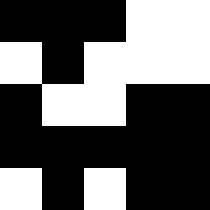[["black", "black", "black", "white", "white"], ["white", "black", "white", "white", "white"], ["black", "white", "white", "black", "black"], ["black", "black", "black", "black", "black"], ["white", "black", "white", "black", "black"]]